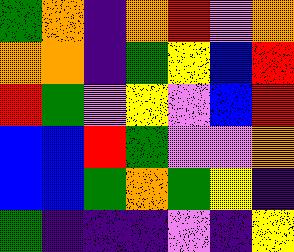[["green", "orange", "indigo", "orange", "red", "violet", "orange"], ["orange", "orange", "indigo", "green", "yellow", "blue", "red"], ["red", "green", "violet", "yellow", "violet", "blue", "red"], ["blue", "blue", "red", "green", "violet", "violet", "orange"], ["blue", "blue", "green", "orange", "green", "yellow", "indigo"], ["green", "indigo", "indigo", "indigo", "violet", "indigo", "yellow"]]